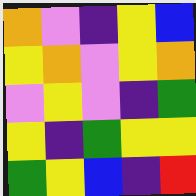[["orange", "violet", "indigo", "yellow", "blue"], ["yellow", "orange", "violet", "yellow", "orange"], ["violet", "yellow", "violet", "indigo", "green"], ["yellow", "indigo", "green", "yellow", "yellow"], ["green", "yellow", "blue", "indigo", "red"]]